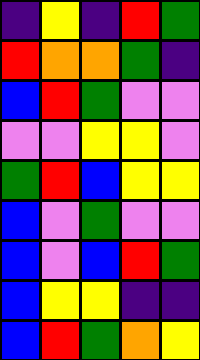[["indigo", "yellow", "indigo", "red", "green"], ["red", "orange", "orange", "green", "indigo"], ["blue", "red", "green", "violet", "violet"], ["violet", "violet", "yellow", "yellow", "violet"], ["green", "red", "blue", "yellow", "yellow"], ["blue", "violet", "green", "violet", "violet"], ["blue", "violet", "blue", "red", "green"], ["blue", "yellow", "yellow", "indigo", "indigo"], ["blue", "red", "green", "orange", "yellow"]]